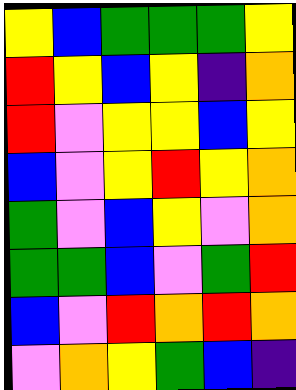[["yellow", "blue", "green", "green", "green", "yellow"], ["red", "yellow", "blue", "yellow", "indigo", "orange"], ["red", "violet", "yellow", "yellow", "blue", "yellow"], ["blue", "violet", "yellow", "red", "yellow", "orange"], ["green", "violet", "blue", "yellow", "violet", "orange"], ["green", "green", "blue", "violet", "green", "red"], ["blue", "violet", "red", "orange", "red", "orange"], ["violet", "orange", "yellow", "green", "blue", "indigo"]]